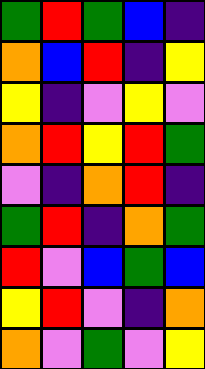[["green", "red", "green", "blue", "indigo"], ["orange", "blue", "red", "indigo", "yellow"], ["yellow", "indigo", "violet", "yellow", "violet"], ["orange", "red", "yellow", "red", "green"], ["violet", "indigo", "orange", "red", "indigo"], ["green", "red", "indigo", "orange", "green"], ["red", "violet", "blue", "green", "blue"], ["yellow", "red", "violet", "indigo", "orange"], ["orange", "violet", "green", "violet", "yellow"]]